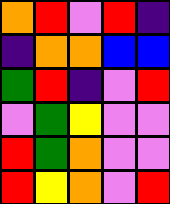[["orange", "red", "violet", "red", "indigo"], ["indigo", "orange", "orange", "blue", "blue"], ["green", "red", "indigo", "violet", "red"], ["violet", "green", "yellow", "violet", "violet"], ["red", "green", "orange", "violet", "violet"], ["red", "yellow", "orange", "violet", "red"]]